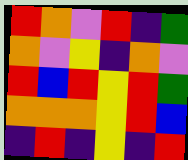[["red", "orange", "violet", "red", "indigo", "green"], ["orange", "violet", "yellow", "indigo", "orange", "violet"], ["red", "blue", "red", "yellow", "red", "green"], ["orange", "orange", "orange", "yellow", "red", "blue"], ["indigo", "red", "indigo", "yellow", "indigo", "red"]]